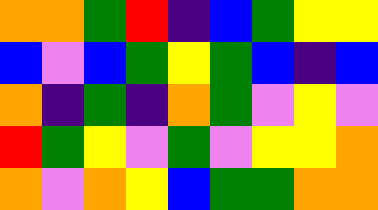[["orange", "orange", "green", "red", "indigo", "blue", "green", "yellow", "yellow"], ["blue", "violet", "blue", "green", "yellow", "green", "blue", "indigo", "blue"], ["orange", "indigo", "green", "indigo", "orange", "green", "violet", "yellow", "violet"], ["red", "green", "yellow", "violet", "green", "violet", "yellow", "yellow", "orange"], ["orange", "violet", "orange", "yellow", "blue", "green", "green", "orange", "orange"]]